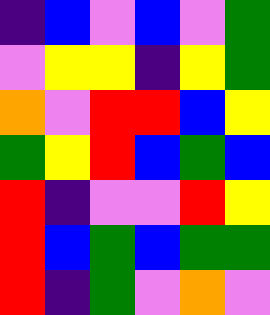[["indigo", "blue", "violet", "blue", "violet", "green"], ["violet", "yellow", "yellow", "indigo", "yellow", "green"], ["orange", "violet", "red", "red", "blue", "yellow"], ["green", "yellow", "red", "blue", "green", "blue"], ["red", "indigo", "violet", "violet", "red", "yellow"], ["red", "blue", "green", "blue", "green", "green"], ["red", "indigo", "green", "violet", "orange", "violet"]]